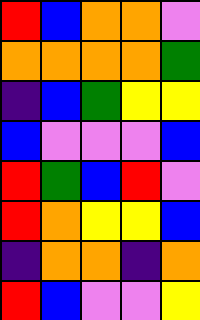[["red", "blue", "orange", "orange", "violet"], ["orange", "orange", "orange", "orange", "green"], ["indigo", "blue", "green", "yellow", "yellow"], ["blue", "violet", "violet", "violet", "blue"], ["red", "green", "blue", "red", "violet"], ["red", "orange", "yellow", "yellow", "blue"], ["indigo", "orange", "orange", "indigo", "orange"], ["red", "blue", "violet", "violet", "yellow"]]